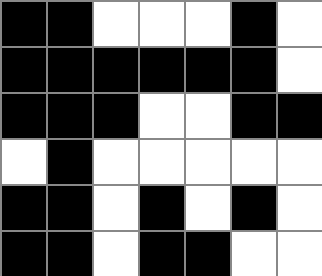[["black", "black", "white", "white", "white", "black", "white"], ["black", "black", "black", "black", "black", "black", "white"], ["black", "black", "black", "white", "white", "black", "black"], ["white", "black", "white", "white", "white", "white", "white"], ["black", "black", "white", "black", "white", "black", "white"], ["black", "black", "white", "black", "black", "white", "white"]]